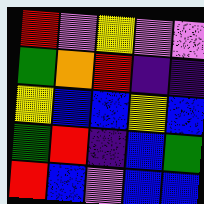[["red", "violet", "yellow", "violet", "violet"], ["green", "orange", "red", "indigo", "indigo"], ["yellow", "blue", "blue", "yellow", "blue"], ["green", "red", "indigo", "blue", "green"], ["red", "blue", "violet", "blue", "blue"]]